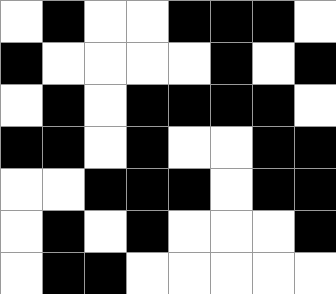[["white", "black", "white", "white", "black", "black", "black", "white"], ["black", "white", "white", "white", "white", "black", "white", "black"], ["white", "black", "white", "black", "black", "black", "black", "white"], ["black", "black", "white", "black", "white", "white", "black", "black"], ["white", "white", "black", "black", "black", "white", "black", "black"], ["white", "black", "white", "black", "white", "white", "white", "black"], ["white", "black", "black", "white", "white", "white", "white", "white"]]